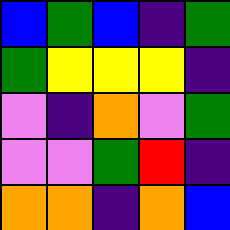[["blue", "green", "blue", "indigo", "green"], ["green", "yellow", "yellow", "yellow", "indigo"], ["violet", "indigo", "orange", "violet", "green"], ["violet", "violet", "green", "red", "indigo"], ["orange", "orange", "indigo", "orange", "blue"]]